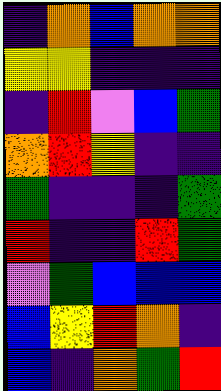[["indigo", "orange", "blue", "orange", "orange"], ["yellow", "yellow", "indigo", "indigo", "indigo"], ["indigo", "red", "violet", "blue", "green"], ["orange", "red", "yellow", "indigo", "indigo"], ["green", "indigo", "indigo", "indigo", "green"], ["red", "indigo", "indigo", "red", "green"], ["violet", "green", "blue", "blue", "blue"], ["blue", "yellow", "red", "orange", "indigo"], ["blue", "indigo", "orange", "green", "red"]]